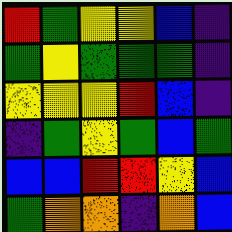[["red", "green", "yellow", "yellow", "blue", "indigo"], ["green", "yellow", "green", "green", "green", "indigo"], ["yellow", "yellow", "yellow", "red", "blue", "indigo"], ["indigo", "green", "yellow", "green", "blue", "green"], ["blue", "blue", "red", "red", "yellow", "blue"], ["green", "orange", "orange", "indigo", "orange", "blue"]]